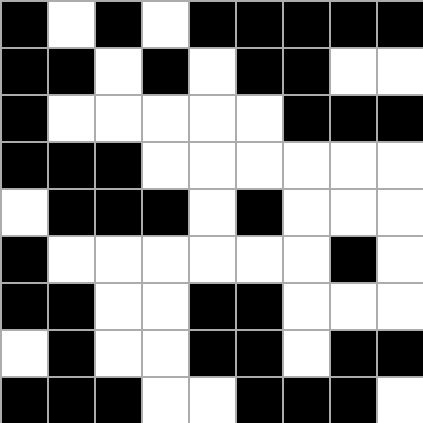[["black", "white", "black", "white", "black", "black", "black", "black", "black"], ["black", "black", "white", "black", "white", "black", "black", "white", "white"], ["black", "white", "white", "white", "white", "white", "black", "black", "black"], ["black", "black", "black", "white", "white", "white", "white", "white", "white"], ["white", "black", "black", "black", "white", "black", "white", "white", "white"], ["black", "white", "white", "white", "white", "white", "white", "black", "white"], ["black", "black", "white", "white", "black", "black", "white", "white", "white"], ["white", "black", "white", "white", "black", "black", "white", "black", "black"], ["black", "black", "black", "white", "white", "black", "black", "black", "white"]]